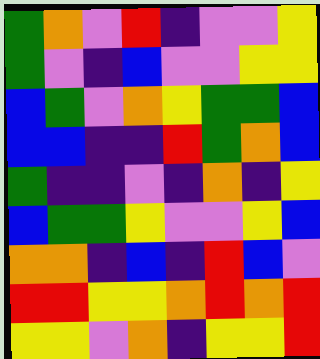[["green", "orange", "violet", "red", "indigo", "violet", "violet", "yellow"], ["green", "violet", "indigo", "blue", "violet", "violet", "yellow", "yellow"], ["blue", "green", "violet", "orange", "yellow", "green", "green", "blue"], ["blue", "blue", "indigo", "indigo", "red", "green", "orange", "blue"], ["green", "indigo", "indigo", "violet", "indigo", "orange", "indigo", "yellow"], ["blue", "green", "green", "yellow", "violet", "violet", "yellow", "blue"], ["orange", "orange", "indigo", "blue", "indigo", "red", "blue", "violet"], ["red", "red", "yellow", "yellow", "orange", "red", "orange", "red"], ["yellow", "yellow", "violet", "orange", "indigo", "yellow", "yellow", "red"]]